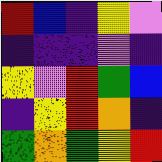[["red", "blue", "indigo", "yellow", "violet"], ["indigo", "indigo", "indigo", "violet", "indigo"], ["yellow", "violet", "red", "green", "blue"], ["indigo", "yellow", "red", "orange", "indigo"], ["green", "orange", "green", "yellow", "red"]]